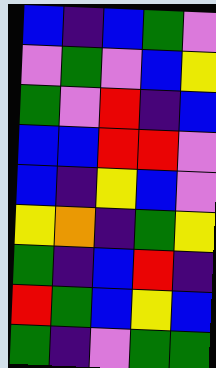[["blue", "indigo", "blue", "green", "violet"], ["violet", "green", "violet", "blue", "yellow"], ["green", "violet", "red", "indigo", "blue"], ["blue", "blue", "red", "red", "violet"], ["blue", "indigo", "yellow", "blue", "violet"], ["yellow", "orange", "indigo", "green", "yellow"], ["green", "indigo", "blue", "red", "indigo"], ["red", "green", "blue", "yellow", "blue"], ["green", "indigo", "violet", "green", "green"]]